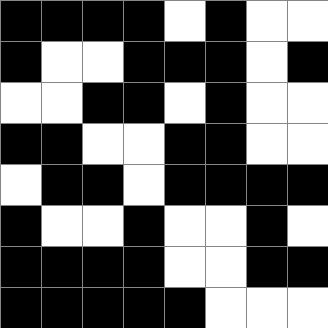[["black", "black", "black", "black", "white", "black", "white", "white"], ["black", "white", "white", "black", "black", "black", "white", "black"], ["white", "white", "black", "black", "white", "black", "white", "white"], ["black", "black", "white", "white", "black", "black", "white", "white"], ["white", "black", "black", "white", "black", "black", "black", "black"], ["black", "white", "white", "black", "white", "white", "black", "white"], ["black", "black", "black", "black", "white", "white", "black", "black"], ["black", "black", "black", "black", "black", "white", "white", "white"]]